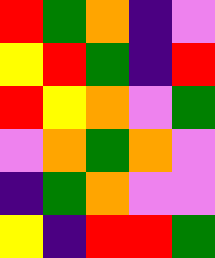[["red", "green", "orange", "indigo", "violet"], ["yellow", "red", "green", "indigo", "red"], ["red", "yellow", "orange", "violet", "green"], ["violet", "orange", "green", "orange", "violet"], ["indigo", "green", "orange", "violet", "violet"], ["yellow", "indigo", "red", "red", "green"]]